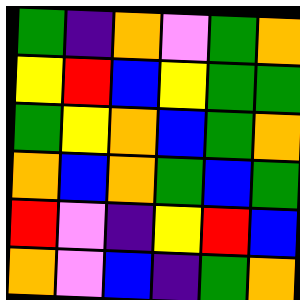[["green", "indigo", "orange", "violet", "green", "orange"], ["yellow", "red", "blue", "yellow", "green", "green"], ["green", "yellow", "orange", "blue", "green", "orange"], ["orange", "blue", "orange", "green", "blue", "green"], ["red", "violet", "indigo", "yellow", "red", "blue"], ["orange", "violet", "blue", "indigo", "green", "orange"]]